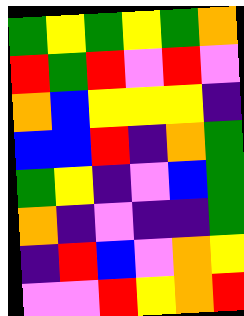[["green", "yellow", "green", "yellow", "green", "orange"], ["red", "green", "red", "violet", "red", "violet"], ["orange", "blue", "yellow", "yellow", "yellow", "indigo"], ["blue", "blue", "red", "indigo", "orange", "green"], ["green", "yellow", "indigo", "violet", "blue", "green"], ["orange", "indigo", "violet", "indigo", "indigo", "green"], ["indigo", "red", "blue", "violet", "orange", "yellow"], ["violet", "violet", "red", "yellow", "orange", "red"]]